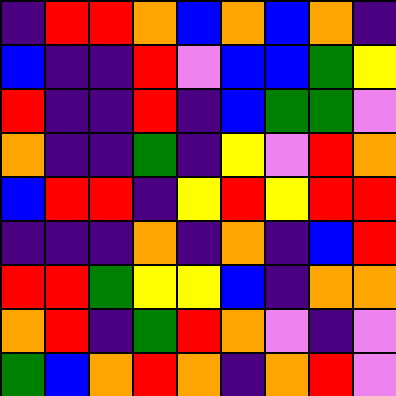[["indigo", "red", "red", "orange", "blue", "orange", "blue", "orange", "indigo"], ["blue", "indigo", "indigo", "red", "violet", "blue", "blue", "green", "yellow"], ["red", "indigo", "indigo", "red", "indigo", "blue", "green", "green", "violet"], ["orange", "indigo", "indigo", "green", "indigo", "yellow", "violet", "red", "orange"], ["blue", "red", "red", "indigo", "yellow", "red", "yellow", "red", "red"], ["indigo", "indigo", "indigo", "orange", "indigo", "orange", "indigo", "blue", "red"], ["red", "red", "green", "yellow", "yellow", "blue", "indigo", "orange", "orange"], ["orange", "red", "indigo", "green", "red", "orange", "violet", "indigo", "violet"], ["green", "blue", "orange", "red", "orange", "indigo", "orange", "red", "violet"]]